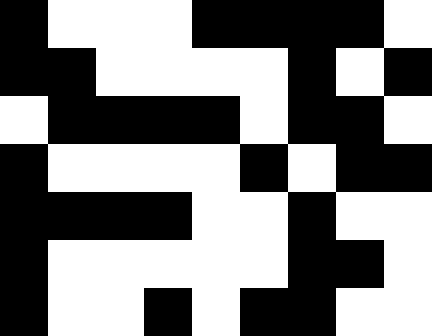[["black", "white", "white", "white", "black", "black", "black", "black", "white"], ["black", "black", "white", "white", "white", "white", "black", "white", "black"], ["white", "black", "black", "black", "black", "white", "black", "black", "white"], ["black", "white", "white", "white", "white", "black", "white", "black", "black"], ["black", "black", "black", "black", "white", "white", "black", "white", "white"], ["black", "white", "white", "white", "white", "white", "black", "black", "white"], ["black", "white", "white", "black", "white", "black", "black", "white", "white"]]